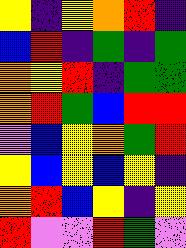[["yellow", "indigo", "yellow", "orange", "red", "indigo"], ["blue", "red", "indigo", "green", "indigo", "green"], ["orange", "yellow", "red", "indigo", "green", "green"], ["orange", "red", "green", "blue", "red", "red"], ["violet", "blue", "yellow", "orange", "green", "red"], ["yellow", "blue", "yellow", "blue", "yellow", "indigo"], ["orange", "red", "blue", "yellow", "indigo", "yellow"], ["red", "violet", "violet", "red", "green", "violet"]]